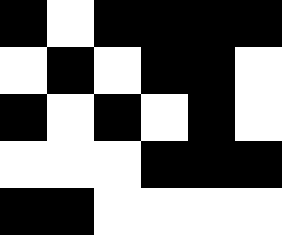[["black", "white", "black", "black", "black", "black"], ["white", "black", "white", "black", "black", "white"], ["black", "white", "black", "white", "black", "white"], ["white", "white", "white", "black", "black", "black"], ["black", "black", "white", "white", "white", "white"]]